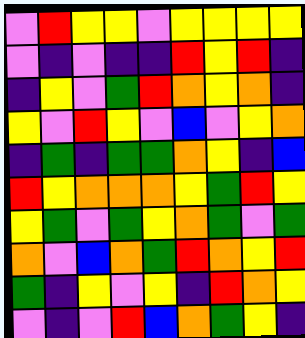[["violet", "red", "yellow", "yellow", "violet", "yellow", "yellow", "yellow", "yellow"], ["violet", "indigo", "violet", "indigo", "indigo", "red", "yellow", "red", "indigo"], ["indigo", "yellow", "violet", "green", "red", "orange", "yellow", "orange", "indigo"], ["yellow", "violet", "red", "yellow", "violet", "blue", "violet", "yellow", "orange"], ["indigo", "green", "indigo", "green", "green", "orange", "yellow", "indigo", "blue"], ["red", "yellow", "orange", "orange", "orange", "yellow", "green", "red", "yellow"], ["yellow", "green", "violet", "green", "yellow", "orange", "green", "violet", "green"], ["orange", "violet", "blue", "orange", "green", "red", "orange", "yellow", "red"], ["green", "indigo", "yellow", "violet", "yellow", "indigo", "red", "orange", "yellow"], ["violet", "indigo", "violet", "red", "blue", "orange", "green", "yellow", "indigo"]]